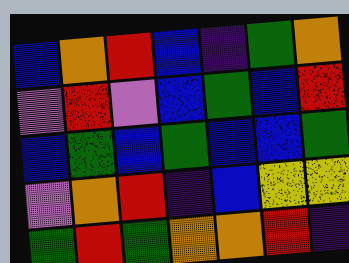[["blue", "orange", "red", "blue", "indigo", "green", "orange"], ["violet", "red", "violet", "blue", "green", "blue", "red"], ["blue", "green", "blue", "green", "blue", "blue", "green"], ["violet", "orange", "red", "indigo", "blue", "yellow", "yellow"], ["green", "red", "green", "orange", "orange", "red", "indigo"]]